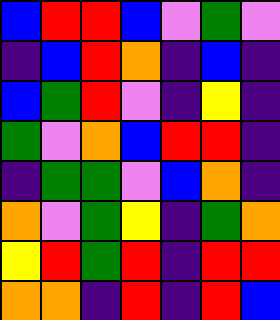[["blue", "red", "red", "blue", "violet", "green", "violet"], ["indigo", "blue", "red", "orange", "indigo", "blue", "indigo"], ["blue", "green", "red", "violet", "indigo", "yellow", "indigo"], ["green", "violet", "orange", "blue", "red", "red", "indigo"], ["indigo", "green", "green", "violet", "blue", "orange", "indigo"], ["orange", "violet", "green", "yellow", "indigo", "green", "orange"], ["yellow", "red", "green", "red", "indigo", "red", "red"], ["orange", "orange", "indigo", "red", "indigo", "red", "blue"]]